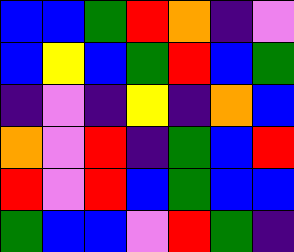[["blue", "blue", "green", "red", "orange", "indigo", "violet"], ["blue", "yellow", "blue", "green", "red", "blue", "green"], ["indigo", "violet", "indigo", "yellow", "indigo", "orange", "blue"], ["orange", "violet", "red", "indigo", "green", "blue", "red"], ["red", "violet", "red", "blue", "green", "blue", "blue"], ["green", "blue", "blue", "violet", "red", "green", "indigo"]]